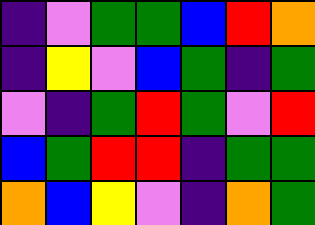[["indigo", "violet", "green", "green", "blue", "red", "orange"], ["indigo", "yellow", "violet", "blue", "green", "indigo", "green"], ["violet", "indigo", "green", "red", "green", "violet", "red"], ["blue", "green", "red", "red", "indigo", "green", "green"], ["orange", "blue", "yellow", "violet", "indigo", "orange", "green"]]